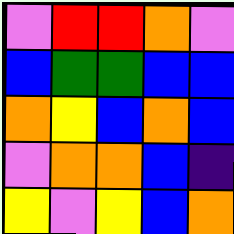[["violet", "red", "red", "orange", "violet"], ["blue", "green", "green", "blue", "blue"], ["orange", "yellow", "blue", "orange", "blue"], ["violet", "orange", "orange", "blue", "indigo"], ["yellow", "violet", "yellow", "blue", "orange"]]